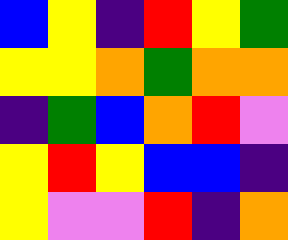[["blue", "yellow", "indigo", "red", "yellow", "green"], ["yellow", "yellow", "orange", "green", "orange", "orange"], ["indigo", "green", "blue", "orange", "red", "violet"], ["yellow", "red", "yellow", "blue", "blue", "indigo"], ["yellow", "violet", "violet", "red", "indigo", "orange"]]